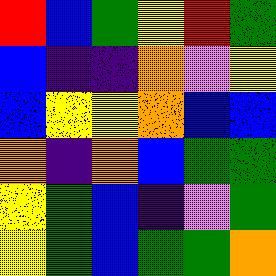[["red", "blue", "green", "yellow", "red", "green"], ["blue", "indigo", "indigo", "orange", "violet", "yellow"], ["blue", "yellow", "yellow", "orange", "blue", "blue"], ["orange", "indigo", "orange", "blue", "green", "green"], ["yellow", "green", "blue", "indigo", "violet", "green"], ["yellow", "green", "blue", "green", "green", "orange"]]